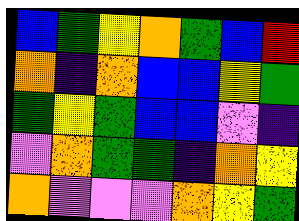[["blue", "green", "yellow", "orange", "green", "blue", "red"], ["orange", "indigo", "orange", "blue", "blue", "yellow", "green"], ["green", "yellow", "green", "blue", "blue", "violet", "indigo"], ["violet", "orange", "green", "green", "indigo", "orange", "yellow"], ["orange", "violet", "violet", "violet", "orange", "yellow", "green"]]